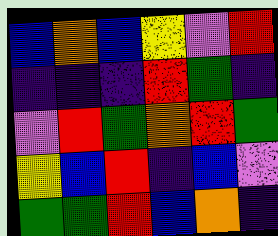[["blue", "orange", "blue", "yellow", "violet", "red"], ["indigo", "indigo", "indigo", "red", "green", "indigo"], ["violet", "red", "green", "orange", "red", "green"], ["yellow", "blue", "red", "indigo", "blue", "violet"], ["green", "green", "red", "blue", "orange", "indigo"]]